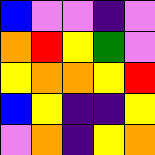[["blue", "violet", "violet", "indigo", "violet"], ["orange", "red", "yellow", "green", "violet"], ["yellow", "orange", "orange", "yellow", "red"], ["blue", "yellow", "indigo", "indigo", "yellow"], ["violet", "orange", "indigo", "yellow", "orange"]]